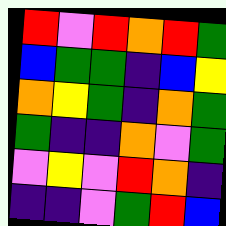[["red", "violet", "red", "orange", "red", "green"], ["blue", "green", "green", "indigo", "blue", "yellow"], ["orange", "yellow", "green", "indigo", "orange", "green"], ["green", "indigo", "indigo", "orange", "violet", "green"], ["violet", "yellow", "violet", "red", "orange", "indigo"], ["indigo", "indigo", "violet", "green", "red", "blue"]]